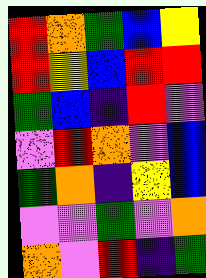[["red", "orange", "green", "blue", "yellow"], ["red", "yellow", "blue", "red", "red"], ["green", "blue", "indigo", "red", "violet"], ["violet", "red", "orange", "violet", "blue"], ["green", "orange", "indigo", "yellow", "blue"], ["violet", "violet", "green", "violet", "orange"], ["orange", "violet", "red", "indigo", "green"]]